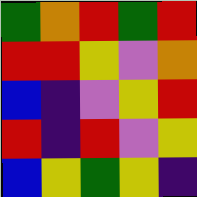[["green", "orange", "red", "green", "red"], ["red", "red", "yellow", "violet", "orange"], ["blue", "indigo", "violet", "yellow", "red"], ["red", "indigo", "red", "violet", "yellow"], ["blue", "yellow", "green", "yellow", "indigo"]]